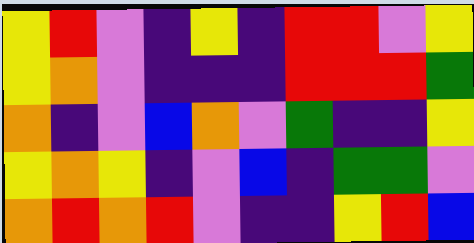[["yellow", "red", "violet", "indigo", "yellow", "indigo", "red", "red", "violet", "yellow"], ["yellow", "orange", "violet", "indigo", "indigo", "indigo", "red", "red", "red", "green"], ["orange", "indigo", "violet", "blue", "orange", "violet", "green", "indigo", "indigo", "yellow"], ["yellow", "orange", "yellow", "indigo", "violet", "blue", "indigo", "green", "green", "violet"], ["orange", "red", "orange", "red", "violet", "indigo", "indigo", "yellow", "red", "blue"]]